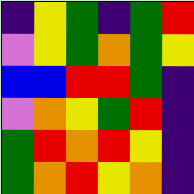[["indigo", "yellow", "green", "indigo", "green", "red"], ["violet", "yellow", "green", "orange", "green", "yellow"], ["blue", "blue", "red", "red", "green", "indigo"], ["violet", "orange", "yellow", "green", "red", "indigo"], ["green", "red", "orange", "red", "yellow", "indigo"], ["green", "orange", "red", "yellow", "orange", "indigo"]]